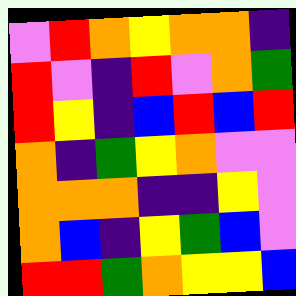[["violet", "red", "orange", "yellow", "orange", "orange", "indigo"], ["red", "violet", "indigo", "red", "violet", "orange", "green"], ["red", "yellow", "indigo", "blue", "red", "blue", "red"], ["orange", "indigo", "green", "yellow", "orange", "violet", "violet"], ["orange", "orange", "orange", "indigo", "indigo", "yellow", "violet"], ["orange", "blue", "indigo", "yellow", "green", "blue", "violet"], ["red", "red", "green", "orange", "yellow", "yellow", "blue"]]